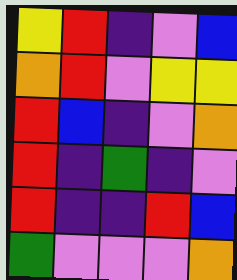[["yellow", "red", "indigo", "violet", "blue"], ["orange", "red", "violet", "yellow", "yellow"], ["red", "blue", "indigo", "violet", "orange"], ["red", "indigo", "green", "indigo", "violet"], ["red", "indigo", "indigo", "red", "blue"], ["green", "violet", "violet", "violet", "orange"]]